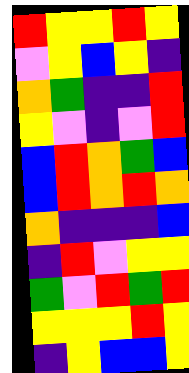[["red", "yellow", "yellow", "red", "yellow"], ["violet", "yellow", "blue", "yellow", "indigo"], ["orange", "green", "indigo", "indigo", "red"], ["yellow", "violet", "indigo", "violet", "red"], ["blue", "red", "orange", "green", "blue"], ["blue", "red", "orange", "red", "orange"], ["orange", "indigo", "indigo", "indigo", "blue"], ["indigo", "red", "violet", "yellow", "yellow"], ["green", "violet", "red", "green", "red"], ["yellow", "yellow", "yellow", "red", "yellow"], ["indigo", "yellow", "blue", "blue", "yellow"]]